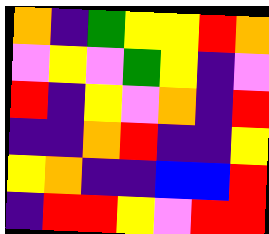[["orange", "indigo", "green", "yellow", "yellow", "red", "orange"], ["violet", "yellow", "violet", "green", "yellow", "indigo", "violet"], ["red", "indigo", "yellow", "violet", "orange", "indigo", "red"], ["indigo", "indigo", "orange", "red", "indigo", "indigo", "yellow"], ["yellow", "orange", "indigo", "indigo", "blue", "blue", "red"], ["indigo", "red", "red", "yellow", "violet", "red", "red"]]